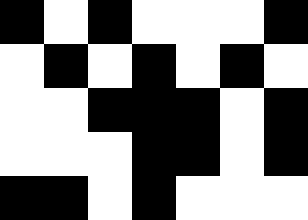[["black", "white", "black", "white", "white", "white", "black"], ["white", "black", "white", "black", "white", "black", "white"], ["white", "white", "black", "black", "black", "white", "black"], ["white", "white", "white", "black", "black", "white", "black"], ["black", "black", "white", "black", "white", "white", "white"]]